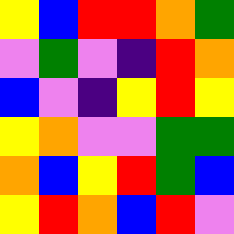[["yellow", "blue", "red", "red", "orange", "green"], ["violet", "green", "violet", "indigo", "red", "orange"], ["blue", "violet", "indigo", "yellow", "red", "yellow"], ["yellow", "orange", "violet", "violet", "green", "green"], ["orange", "blue", "yellow", "red", "green", "blue"], ["yellow", "red", "orange", "blue", "red", "violet"]]